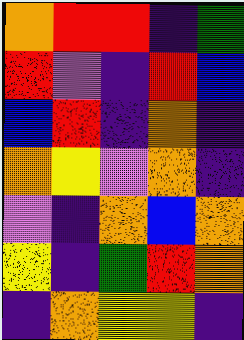[["orange", "red", "red", "indigo", "green"], ["red", "violet", "indigo", "red", "blue"], ["blue", "red", "indigo", "orange", "indigo"], ["orange", "yellow", "violet", "orange", "indigo"], ["violet", "indigo", "orange", "blue", "orange"], ["yellow", "indigo", "green", "red", "orange"], ["indigo", "orange", "yellow", "yellow", "indigo"]]